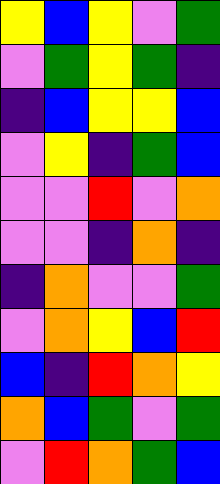[["yellow", "blue", "yellow", "violet", "green"], ["violet", "green", "yellow", "green", "indigo"], ["indigo", "blue", "yellow", "yellow", "blue"], ["violet", "yellow", "indigo", "green", "blue"], ["violet", "violet", "red", "violet", "orange"], ["violet", "violet", "indigo", "orange", "indigo"], ["indigo", "orange", "violet", "violet", "green"], ["violet", "orange", "yellow", "blue", "red"], ["blue", "indigo", "red", "orange", "yellow"], ["orange", "blue", "green", "violet", "green"], ["violet", "red", "orange", "green", "blue"]]